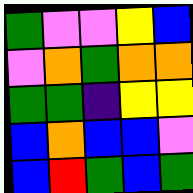[["green", "violet", "violet", "yellow", "blue"], ["violet", "orange", "green", "orange", "orange"], ["green", "green", "indigo", "yellow", "yellow"], ["blue", "orange", "blue", "blue", "violet"], ["blue", "red", "green", "blue", "green"]]